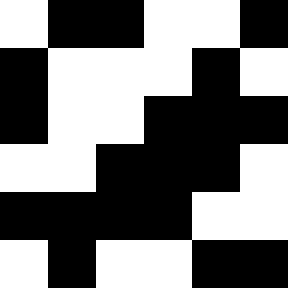[["white", "black", "black", "white", "white", "black"], ["black", "white", "white", "white", "black", "white"], ["black", "white", "white", "black", "black", "black"], ["white", "white", "black", "black", "black", "white"], ["black", "black", "black", "black", "white", "white"], ["white", "black", "white", "white", "black", "black"]]